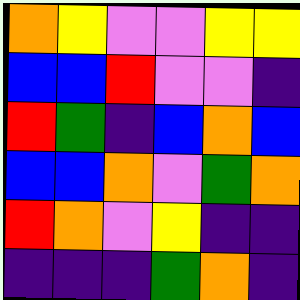[["orange", "yellow", "violet", "violet", "yellow", "yellow"], ["blue", "blue", "red", "violet", "violet", "indigo"], ["red", "green", "indigo", "blue", "orange", "blue"], ["blue", "blue", "orange", "violet", "green", "orange"], ["red", "orange", "violet", "yellow", "indigo", "indigo"], ["indigo", "indigo", "indigo", "green", "orange", "indigo"]]